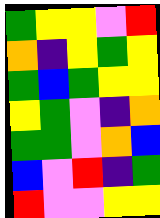[["green", "yellow", "yellow", "violet", "red"], ["orange", "indigo", "yellow", "green", "yellow"], ["green", "blue", "green", "yellow", "yellow"], ["yellow", "green", "violet", "indigo", "orange"], ["green", "green", "violet", "orange", "blue"], ["blue", "violet", "red", "indigo", "green"], ["red", "violet", "violet", "yellow", "yellow"]]